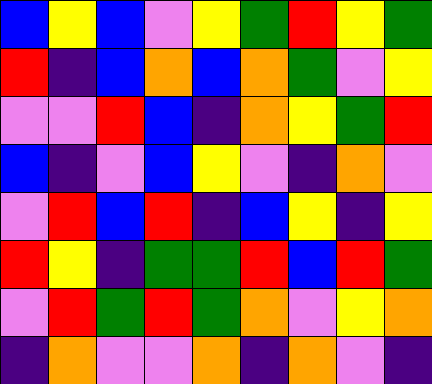[["blue", "yellow", "blue", "violet", "yellow", "green", "red", "yellow", "green"], ["red", "indigo", "blue", "orange", "blue", "orange", "green", "violet", "yellow"], ["violet", "violet", "red", "blue", "indigo", "orange", "yellow", "green", "red"], ["blue", "indigo", "violet", "blue", "yellow", "violet", "indigo", "orange", "violet"], ["violet", "red", "blue", "red", "indigo", "blue", "yellow", "indigo", "yellow"], ["red", "yellow", "indigo", "green", "green", "red", "blue", "red", "green"], ["violet", "red", "green", "red", "green", "orange", "violet", "yellow", "orange"], ["indigo", "orange", "violet", "violet", "orange", "indigo", "orange", "violet", "indigo"]]